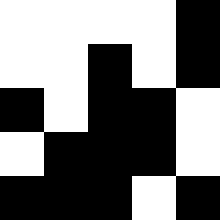[["white", "white", "white", "white", "black"], ["white", "white", "black", "white", "black"], ["black", "white", "black", "black", "white"], ["white", "black", "black", "black", "white"], ["black", "black", "black", "white", "black"]]